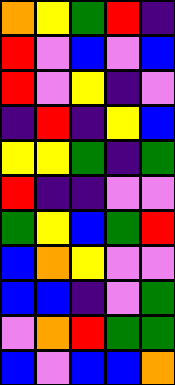[["orange", "yellow", "green", "red", "indigo"], ["red", "violet", "blue", "violet", "blue"], ["red", "violet", "yellow", "indigo", "violet"], ["indigo", "red", "indigo", "yellow", "blue"], ["yellow", "yellow", "green", "indigo", "green"], ["red", "indigo", "indigo", "violet", "violet"], ["green", "yellow", "blue", "green", "red"], ["blue", "orange", "yellow", "violet", "violet"], ["blue", "blue", "indigo", "violet", "green"], ["violet", "orange", "red", "green", "green"], ["blue", "violet", "blue", "blue", "orange"]]